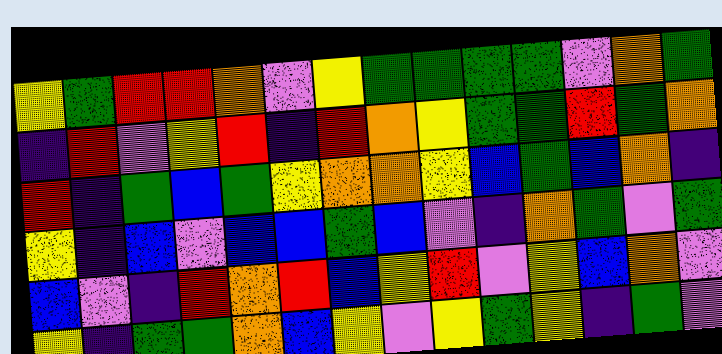[["yellow", "green", "red", "red", "orange", "violet", "yellow", "green", "green", "green", "green", "violet", "orange", "green"], ["indigo", "red", "violet", "yellow", "red", "indigo", "red", "orange", "yellow", "green", "green", "red", "green", "orange"], ["red", "indigo", "green", "blue", "green", "yellow", "orange", "orange", "yellow", "blue", "green", "blue", "orange", "indigo"], ["yellow", "indigo", "blue", "violet", "blue", "blue", "green", "blue", "violet", "indigo", "orange", "green", "violet", "green"], ["blue", "violet", "indigo", "red", "orange", "red", "blue", "yellow", "red", "violet", "yellow", "blue", "orange", "violet"], ["yellow", "indigo", "green", "green", "orange", "blue", "yellow", "violet", "yellow", "green", "yellow", "indigo", "green", "violet"]]